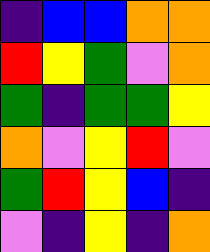[["indigo", "blue", "blue", "orange", "orange"], ["red", "yellow", "green", "violet", "orange"], ["green", "indigo", "green", "green", "yellow"], ["orange", "violet", "yellow", "red", "violet"], ["green", "red", "yellow", "blue", "indigo"], ["violet", "indigo", "yellow", "indigo", "orange"]]